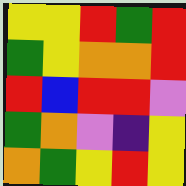[["yellow", "yellow", "red", "green", "red"], ["green", "yellow", "orange", "orange", "red"], ["red", "blue", "red", "red", "violet"], ["green", "orange", "violet", "indigo", "yellow"], ["orange", "green", "yellow", "red", "yellow"]]